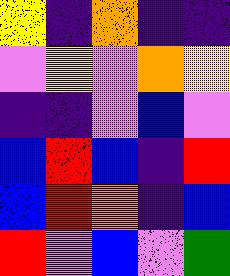[["yellow", "indigo", "orange", "indigo", "indigo"], ["violet", "yellow", "violet", "orange", "yellow"], ["indigo", "indigo", "violet", "blue", "violet"], ["blue", "red", "blue", "indigo", "red"], ["blue", "red", "orange", "indigo", "blue"], ["red", "violet", "blue", "violet", "green"]]